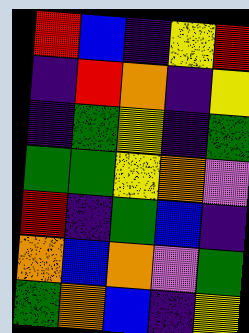[["red", "blue", "indigo", "yellow", "red"], ["indigo", "red", "orange", "indigo", "yellow"], ["indigo", "green", "yellow", "indigo", "green"], ["green", "green", "yellow", "orange", "violet"], ["red", "indigo", "green", "blue", "indigo"], ["orange", "blue", "orange", "violet", "green"], ["green", "orange", "blue", "indigo", "yellow"]]